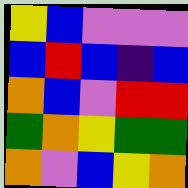[["yellow", "blue", "violet", "violet", "violet"], ["blue", "red", "blue", "indigo", "blue"], ["orange", "blue", "violet", "red", "red"], ["green", "orange", "yellow", "green", "green"], ["orange", "violet", "blue", "yellow", "orange"]]